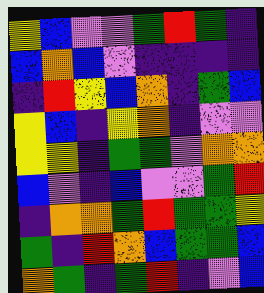[["yellow", "blue", "violet", "violet", "green", "red", "green", "indigo"], ["blue", "orange", "blue", "violet", "indigo", "indigo", "indigo", "indigo"], ["indigo", "red", "yellow", "blue", "orange", "indigo", "green", "blue"], ["yellow", "blue", "indigo", "yellow", "orange", "indigo", "violet", "violet"], ["yellow", "yellow", "indigo", "green", "green", "violet", "orange", "orange"], ["blue", "violet", "indigo", "blue", "violet", "violet", "green", "red"], ["indigo", "orange", "orange", "green", "red", "green", "green", "yellow"], ["green", "indigo", "red", "orange", "blue", "green", "green", "blue"], ["orange", "green", "indigo", "green", "red", "indigo", "violet", "blue"]]